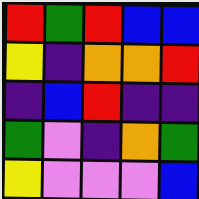[["red", "green", "red", "blue", "blue"], ["yellow", "indigo", "orange", "orange", "red"], ["indigo", "blue", "red", "indigo", "indigo"], ["green", "violet", "indigo", "orange", "green"], ["yellow", "violet", "violet", "violet", "blue"]]